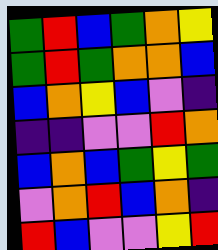[["green", "red", "blue", "green", "orange", "yellow"], ["green", "red", "green", "orange", "orange", "blue"], ["blue", "orange", "yellow", "blue", "violet", "indigo"], ["indigo", "indigo", "violet", "violet", "red", "orange"], ["blue", "orange", "blue", "green", "yellow", "green"], ["violet", "orange", "red", "blue", "orange", "indigo"], ["red", "blue", "violet", "violet", "yellow", "red"]]